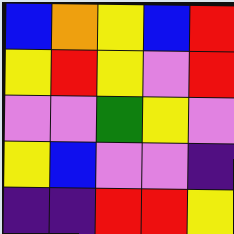[["blue", "orange", "yellow", "blue", "red"], ["yellow", "red", "yellow", "violet", "red"], ["violet", "violet", "green", "yellow", "violet"], ["yellow", "blue", "violet", "violet", "indigo"], ["indigo", "indigo", "red", "red", "yellow"]]